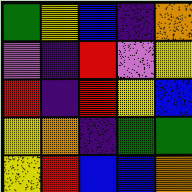[["green", "yellow", "blue", "indigo", "orange"], ["violet", "indigo", "red", "violet", "yellow"], ["red", "indigo", "red", "yellow", "blue"], ["yellow", "orange", "indigo", "green", "green"], ["yellow", "red", "blue", "blue", "orange"]]